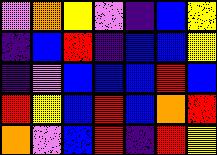[["violet", "orange", "yellow", "violet", "indigo", "blue", "yellow"], ["indigo", "blue", "red", "indigo", "blue", "blue", "yellow"], ["indigo", "violet", "blue", "blue", "blue", "red", "blue"], ["red", "yellow", "blue", "red", "blue", "orange", "red"], ["orange", "violet", "blue", "red", "indigo", "red", "yellow"]]